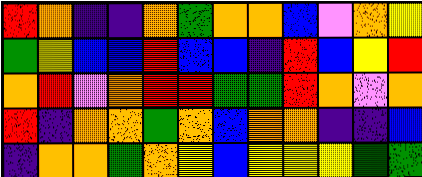[["red", "orange", "indigo", "indigo", "orange", "green", "orange", "orange", "blue", "violet", "orange", "yellow"], ["green", "yellow", "blue", "blue", "red", "blue", "blue", "indigo", "red", "blue", "yellow", "red"], ["orange", "red", "violet", "orange", "red", "red", "green", "green", "red", "orange", "violet", "orange"], ["red", "indigo", "orange", "orange", "green", "orange", "blue", "orange", "orange", "indigo", "indigo", "blue"], ["indigo", "orange", "orange", "green", "orange", "yellow", "blue", "yellow", "yellow", "yellow", "green", "green"]]